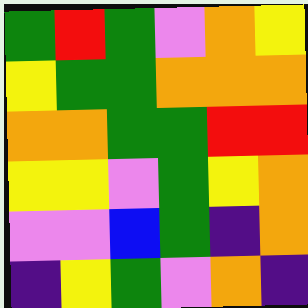[["green", "red", "green", "violet", "orange", "yellow"], ["yellow", "green", "green", "orange", "orange", "orange"], ["orange", "orange", "green", "green", "red", "red"], ["yellow", "yellow", "violet", "green", "yellow", "orange"], ["violet", "violet", "blue", "green", "indigo", "orange"], ["indigo", "yellow", "green", "violet", "orange", "indigo"]]